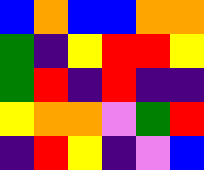[["blue", "orange", "blue", "blue", "orange", "orange"], ["green", "indigo", "yellow", "red", "red", "yellow"], ["green", "red", "indigo", "red", "indigo", "indigo"], ["yellow", "orange", "orange", "violet", "green", "red"], ["indigo", "red", "yellow", "indigo", "violet", "blue"]]